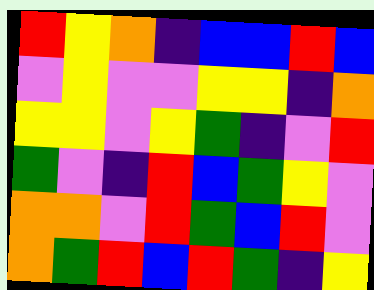[["red", "yellow", "orange", "indigo", "blue", "blue", "red", "blue"], ["violet", "yellow", "violet", "violet", "yellow", "yellow", "indigo", "orange"], ["yellow", "yellow", "violet", "yellow", "green", "indigo", "violet", "red"], ["green", "violet", "indigo", "red", "blue", "green", "yellow", "violet"], ["orange", "orange", "violet", "red", "green", "blue", "red", "violet"], ["orange", "green", "red", "blue", "red", "green", "indigo", "yellow"]]